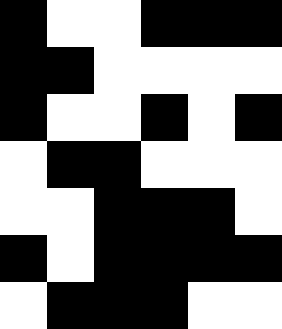[["black", "white", "white", "black", "black", "black"], ["black", "black", "white", "white", "white", "white"], ["black", "white", "white", "black", "white", "black"], ["white", "black", "black", "white", "white", "white"], ["white", "white", "black", "black", "black", "white"], ["black", "white", "black", "black", "black", "black"], ["white", "black", "black", "black", "white", "white"]]